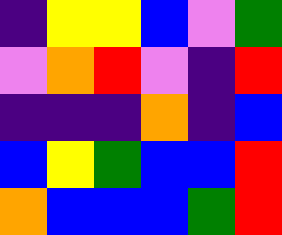[["indigo", "yellow", "yellow", "blue", "violet", "green"], ["violet", "orange", "red", "violet", "indigo", "red"], ["indigo", "indigo", "indigo", "orange", "indigo", "blue"], ["blue", "yellow", "green", "blue", "blue", "red"], ["orange", "blue", "blue", "blue", "green", "red"]]